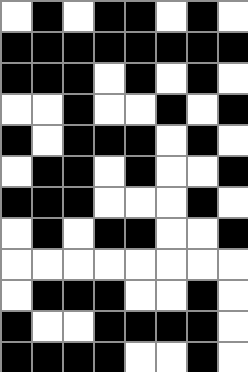[["white", "black", "white", "black", "black", "white", "black", "white"], ["black", "black", "black", "black", "black", "black", "black", "black"], ["black", "black", "black", "white", "black", "white", "black", "white"], ["white", "white", "black", "white", "white", "black", "white", "black"], ["black", "white", "black", "black", "black", "white", "black", "white"], ["white", "black", "black", "white", "black", "white", "white", "black"], ["black", "black", "black", "white", "white", "white", "black", "white"], ["white", "black", "white", "black", "black", "white", "white", "black"], ["white", "white", "white", "white", "white", "white", "white", "white"], ["white", "black", "black", "black", "white", "white", "black", "white"], ["black", "white", "white", "black", "black", "black", "black", "white"], ["black", "black", "black", "black", "white", "white", "black", "white"]]